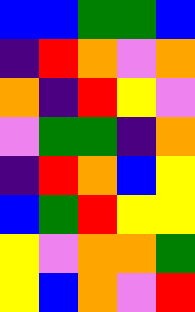[["blue", "blue", "green", "green", "blue"], ["indigo", "red", "orange", "violet", "orange"], ["orange", "indigo", "red", "yellow", "violet"], ["violet", "green", "green", "indigo", "orange"], ["indigo", "red", "orange", "blue", "yellow"], ["blue", "green", "red", "yellow", "yellow"], ["yellow", "violet", "orange", "orange", "green"], ["yellow", "blue", "orange", "violet", "red"]]